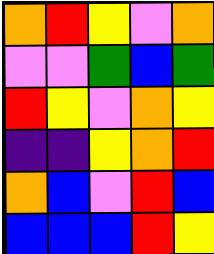[["orange", "red", "yellow", "violet", "orange"], ["violet", "violet", "green", "blue", "green"], ["red", "yellow", "violet", "orange", "yellow"], ["indigo", "indigo", "yellow", "orange", "red"], ["orange", "blue", "violet", "red", "blue"], ["blue", "blue", "blue", "red", "yellow"]]